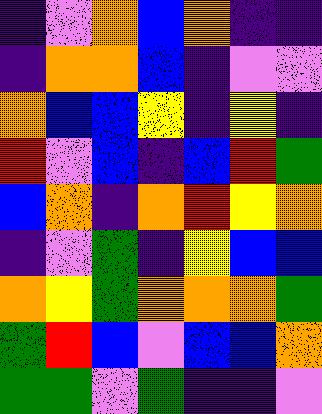[["indigo", "violet", "orange", "blue", "orange", "indigo", "indigo"], ["indigo", "orange", "orange", "blue", "indigo", "violet", "violet"], ["orange", "blue", "blue", "yellow", "indigo", "yellow", "indigo"], ["red", "violet", "blue", "indigo", "blue", "red", "green"], ["blue", "orange", "indigo", "orange", "red", "yellow", "orange"], ["indigo", "violet", "green", "indigo", "yellow", "blue", "blue"], ["orange", "yellow", "green", "orange", "orange", "orange", "green"], ["green", "red", "blue", "violet", "blue", "blue", "orange"], ["green", "green", "violet", "green", "indigo", "indigo", "violet"]]